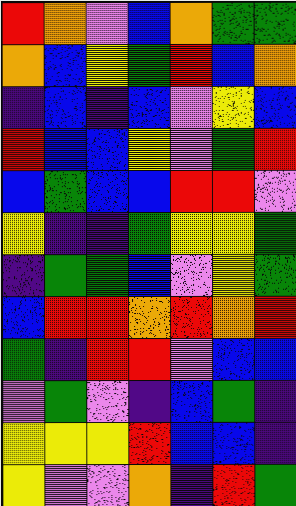[["red", "orange", "violet", "blue", "orange", "green", "green"], ["orange", "blue", "yellow", "green", "red", "blue", "orange"], ["indigo", "blue", "indigo", "blue", "violet", "yellow", "blue"], ["red", "blue", "blue", "yellow", "violet", "green", "red"], ["blue", "green", "blue", "blue", "red", "red", "violet"], ["yellow", "indigo", "indigo", "green", "yellow", "yellow", "green"], ["indigo", "green", "green", "blue", "violet", "yellow", "green"], ["blue", "red", "red", "orange", "red", "orange", "red"], ["green", "indigo", "red", "red", "violet", "blue", "blue"], ["violet", "green", "violet", "indigo", "blue", "green", "indigo"], ["yellow", "yellow", "yellow", "red", "blue", "blue", "indigo"], ["yellow", "violet", "violet", "orange", "indigo", "red", "green"]]